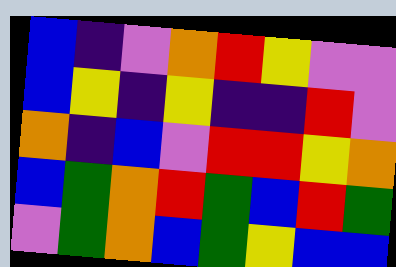[["blue", "indigo", "violet", "orange", "red", "yellow", "violet", "violet"], ["blue", "yellow", "indigo", "yellow", "indigo", "indigo", "red", "violet"], ["orange", "indigo", "blue", "violet", "red", "red", "yellow", "orange"], ["blue", "green", "orange", "red", "green", "blue", "red", "green"], ["violet", "green", "orange", "blue", "green", "yellow", "blue", "blue"]]